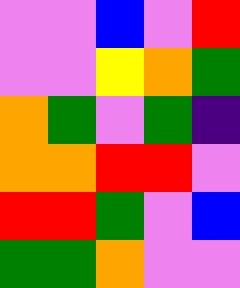[["violet", "violet", "blue", "violet", "red"], ["violet", "violet", "yellow", "orange", "green"], ["orange", "green", "violet", "green", "indigo"], ["orange", "orange", "red", "red", "violet"], ["red", "red", "green", "violet", "blue"], ["green", "green", "orange", "violet", "violet"]]